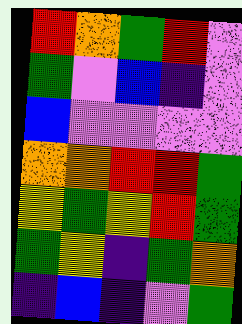[["red", "orange", "green", "red", "violet"], ["green", "violet", "blue", "indigo", "violet"], ["blue", "violet", "violet", "violet", "violet"], ["orange", "orange", "red", "red", "green"], ["yellow", "green", "yellow", "red", "green"], ["green", "yellow", "indigo", "green", "orange"], ["indigo", "blue", "indigo", "violet", "green"]]